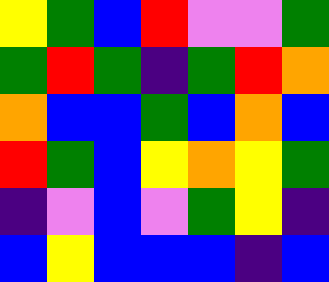[["yellow", "green", "blue", "red", "violet", "violet", "green"], ["green", "red", "green", "indigo", "green", "red", "orange"], ["orange", "blue", "blue", "green", "blue", "orange", "blue"], ["red", "green", "blue", "yellow", "orange", "yellow", "green"], ["indigo", "violet", "blue", "violet", "green", "yellow", "indigo"], ["blue", "yellow", "blue", "blue", "blue", "indigo", "blue"]]